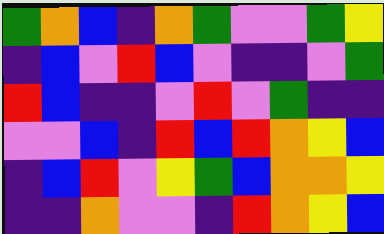[["green", "orange", "blue", "indigo", "orange", "green", "violet", "violet", "green", "yellow"], ["indigo", "blue", "violet", "red", "blue", "violet", "indigo", "indigo", "violet", "green"], ["red", "blue", "indigo", "indigo", "violet", "red", "violet", "green", "indigo", "indigo"], ["violet", "violet", "blue", "indigo", "red", "blue", "red", "orange", "yellow", "blue"], ["indigo", "blue", "red", "violet", "yellow", "green", "blue", "orange", "orange", "yellow"], ["indigo", "indigo", "orange", "violet", "violet", "indigo", "red", "orange", "yellow", "blue"]]